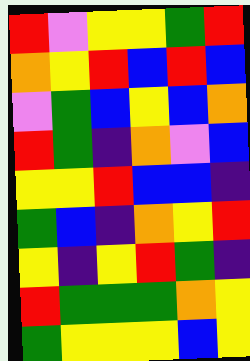[["red", "violet", "yellow", "yellow", "green", "red"], ["orange", "yellow", "red", "blue", "red", "blue"], ["violet", "green", "blue", "yellow", "blue", "orange"], ["red", "green", "indigo", "orange", "violet", "blue"], ["yellow", "yellow", "red", "blue", "blue", "indigo"], ["green", "blue", "indigo", "orange", "yellow", "red"], ["yellow", "indigo", "yellow", "red", "green", "indigo"], ["red", "green", "green", "green", "orange", "yellow"], ["green", "yellow", "yellow", "yellow", "blue", "yellow"]]